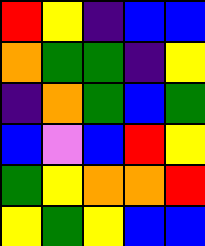[["red", "yellow", "indigo", "blue", "blue"], ["orange", "green", "green", "indigo", "yellow"], ["indigo", "orange", "green", "blue", "green"], ["blue", "violet", "blue", "red", "yellow"], ["green", "yellow", "orange", "orange", "red"], ["yellow", "green", "yellow", "blue", "blue"]]